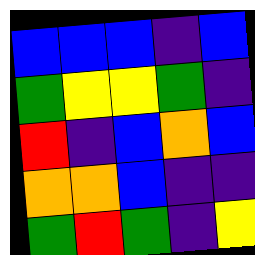[["blue", "blue", "blue", "indigo", "blue"], ["green", "yellow", "yellow", "green", "indigo"], ["red", "indigo", "blue", "orange", "blue"], ["orange", "orange", "blue", "indigo", "indigo"], ["green", "red", "green", "indigo", "yellow"]]